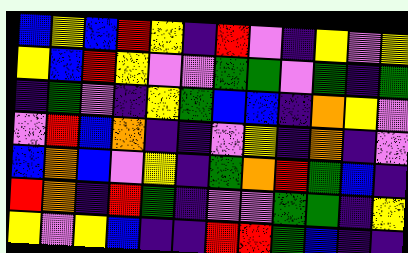[["blue", "yellow", "blue", "red", "yellow", "indigo", "red", "violet", "indigo", "yellow", "violet", "yellow"], ["yellow", "blue", "red", "yellow", "violet", "violet", "green", "green", "violet", "green", "indigo", "green"], ["indigo", "green", "violet", "indigo", "yellow", "green", "blue", "blue", "indigo", "orange", "yellow", "violet"], ["violet", "red", "blue", "orange", "indigo", "indigo", "violet", "yellow", "indigo", "orange", "indigo", "violet"], ["blue", "orange", "blue", "violet", "yellow", "indigo", "green", "orange", "red", "green", "blue", "indigo"], ["red", "orange", "indigo", "red", "green", "indigo", "violet", "violet", "green", "green", "indigo", "yellow"], ["yellow", "violet", "yellow", "blue", "indigo", "indigo", "red", "red", "green", "blue", "indigo", "indigo"]]